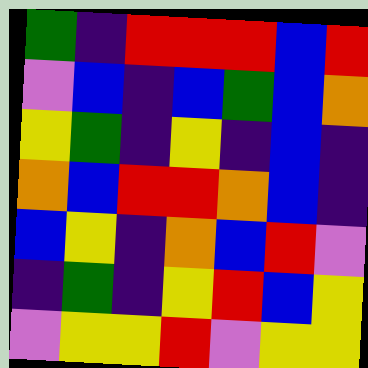[["green", "indigo", "red", "red", "red", "blue", "red"], ["violet", "blue", "indigo", "blue", "green", "blue", "orange"], ["yellow", "green", "indigo", "yellow", "indigo", "blue", "indigo"], ["orange", "blue", "red", "red", "orange", "blue", "indigo"], ["blue", "yellow", "indigo", "orange", "blue", "red", "violet"], ["indigo", "green", "indigo", "yellow", "red", "blue", "yellow"], ["violet", "yellow", "yellow", "red", "violet", "yellow", "yellow"]]